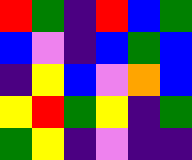[["red", "green", "indigo", "red", "blue", "green"], ["blue", "violet", "indigo", "blue", "green", "blue"], ["indigo", "yellow", "blue", "violet", "orange", "blue"], ["yellow", "red", "green", "yellow", "indigo", "green"], ["green", "yellow", "indigo", "violet", "indigo", "indigo"]]